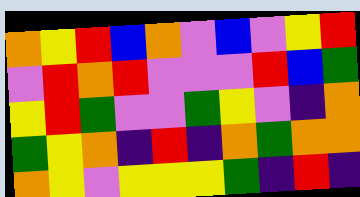[["orange", "yellow", "red", "blue", "orange", "violet", "blue", "violet", "yellow", "red"], ["violet", "red", "orange", "red", "violet", "violet", "violet", "red", "blue", "green"], ["yellow", "red", "green", "violet", "violet", "green", "yellow", "violet", "indigo", "orange"], ["green", "yellow", "orange", "indigo", "red", "indigo", "orange", "green", "orange", "orange"], ["orange", "yellow", "violet", "yellow", "yellow", "yellow", "green", "indigo", "red", "indigo"]]